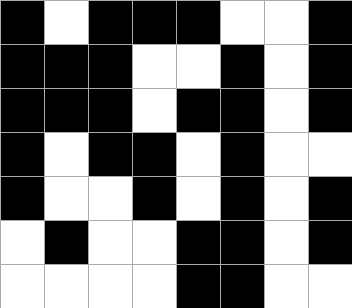[["black", "white", "black", "black", "black", "white", "white", "black"], ["black", "black", "black", "white", "white", "black", "white", "black"], ["black", "black", "black", "white", "black", "black", "white", "black"], ["black", "white", "black", "black", "white", "black", "white", "white"], ["black", "white", "white", "black", "white", "black", "white", "black"], ["white", "black", "white", "white", "black", "black", "white", "black"], ["white", "white", "white", "white", "black", "black", "white", "white"]]